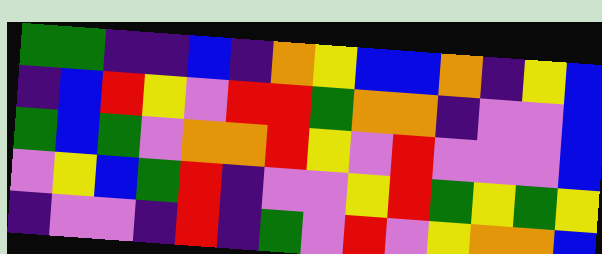[["green", "green", "indigo", "indigo", "blue", "indigo", "orange", "yellow", "blue", "blue", "orange", "indigo", "yellow", "blue"], ["indigo", "blue", "red", "yellow", "violet", "red", "red", "green", "orange", "orange", "indigo", "violet", "violet", "blue"], ["green", "blue", "green", "violet", "orange", "orange", "red", "yellow", "violet", "red", "violet", "violet", "violet", "blue"], ["violet", "yellow", "blue", "green", "red", "indigo", "violet", "violet", "yellow", "red", "green", "yellow", "green", "yellow"], ["indigo", "violet", "violet", "indigo", "red", "indigo", "green", "violet", "red", "violet", "yellow", "orange", "orange", "blue"]]